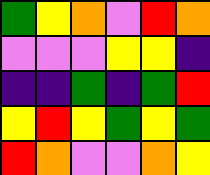[["green", "yellow", "orange", "violet", "red", "orange"], ["violet", "violet", "violet", "yellow", "yellow", "indigo"], ["indigo", "indigo", "green", "indigo", "green", "red"], ["yellow", "red", "yellow", "green", "yellow", "green"], ["red", "orange", "violet", "violet", "orange", "yellow"]]